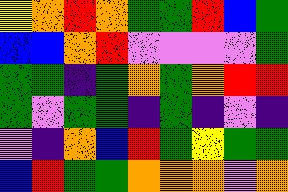[["yellow", "orange", "red", "orange", "green", "green", "red", "blue", "green"], ["blue", "blue", "orange", "red", "violet", "violet", "violet", "violet", "green"], ["green", "green", "indigo", "green", "orange", "green", "orange", "red", "red"], ["green", "violet", "green", "green", "indigo", "green", "indigo", "violet", "indigo"], ["violet", "indigo", "orange", "blue", "red", "green", "yellow", "green", "green"], ["blue", "red", "green", "green", "orange", "orange", "orange", "violet", "orange"]]